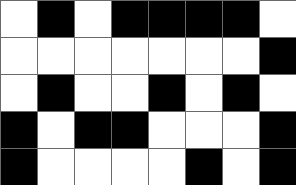[["white", "black", "white", "black", "black", "black", "black", "white"], ["white", "white", "white", "white", "white", "white", "white", "black"], ["white", "black", "white", "white", "black", "white", "black", "white"], ["black", "white", "black", "black", "white", "white", "white", "black"], ["black", "white", "white", "white", "white", "black", "white", "black"]]